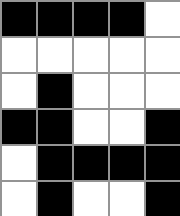[["black", "black", "black", "black", "white"], ["white", "white", "white", "white", "white"], ["white", "black", "white", "white", "white"], ["black", "black", "white", "white", "black"], ["white", "black", "black", "black", "black"], ["white", "black", "white", "white", "black"]]